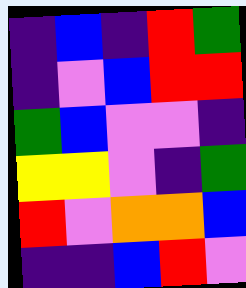[["indigo", "blue", "indigo", "red", "green"], ["indigo", "violet", "blue", "red", "red"], ["green", "blue", "violet", "violet", "indigo"], ["yellow", "yellow", "violet", "indigo", "green"], ["red", "violet", "orange", "orange", "blue"], ["indigo", "indigo", "blue", "red", "violet"]]